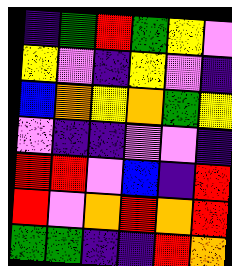[["indigo", "green", "red", "green", "yellow", "violet"], ["yellow", "violet", "indigo", "yellow", "violet", "indigo"], ["blue", "orange", "yellow", "orange", "green", "yellow"], ["violet", "indigo", "indigo", "violet", "violet", "indigo"], ["red", "red", "violet", "blue", "indigo", "red"], ["red", "violet", "orange", "red", "orange", "red"], ["green", "green", "indigo", "indigo", "red", "orange"]]